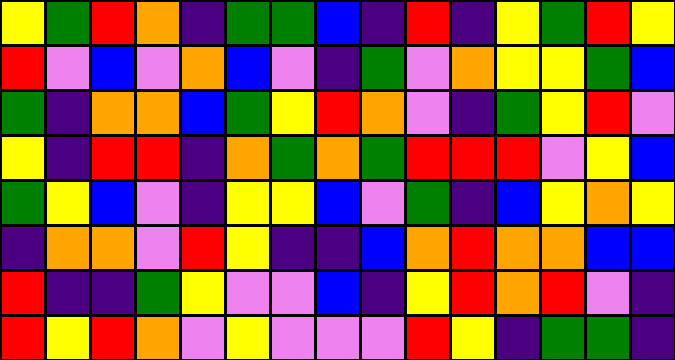[["yellow", "green", "red", "orange", "indigo", "green", "green", "blue", "indigo", "red", "indigo", "yellow", "green", "red", "yellow"], ["red", "violet", "blue", "violet", "orange", "blue", "violet", "indigo", "green", "violet", "orange", "yellow", "yellow", "green", "blue"], ["green", "indigo", "orange", "orange", "blue", "green", "yellow", "red", "orange", "violet", "indigo", "green", "yellow", "red", "violet"], ["yellow", "indigo", "red", "red", "indigo", "orange", "green", "orange", "green", "red", "red", "red", "violet", "yellow", "blue"], ["green", "yellow", "blue", "violet", "indigo", "yellow", "yellow", "blue", "violet", "green", "indigo", "blue", "yellow", "orange", "yellow"], ["indigo", "orange", "orange", "violet", "red", "yellow", "indigo", "indigo", "blue", "orange", "red", "orange", "orange", "blue", "blue"], ["red", "indigo", "indigo", "green", "yellow", "violet", "violet", "blue", "indigo", "yellow", "red", "orange", "red", "violet", "indigo"], ["red", "yellow", "red", "orange", "violet", "yellow", "violet", "violet", "violet", "red", "yellow", "indigo", "green", "green", "indigo"]]